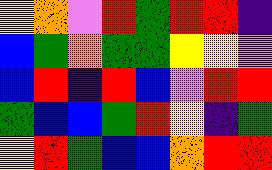[["yellow", "orange", "violet", "red", "green", "red", "red", "indigo"], ["blue", "green", "orange", "green", "green", "yellow", "yellow", "violet"], ["blue", "red", "indigo", "red", "blue", "violet", "red", "red"], ["green", "blue", "blue", "green", "red", "yellow", "indigo", "green"], ["yellow", "red", "green", "blue", "blue", "orange", "red", "red"]]